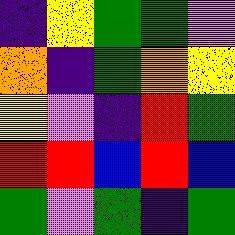[["indigo", "yellow", "green", "green", "violet"], ["orange", "indigo", "green", "orange", "yellow"], ["yellow", "violet", "indigo", "red", "green"], ["red", "red", "blue", "red", "blue"], ["green", "violet", "green", "indigo", "green"]]